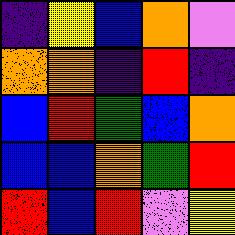[["indigo", "yellow", "blue", "orange", "violet"], ["orange", "orange", "indigo", "red", "indigo"], ["blue", "red", "green", "blue", "orange"], ["blue", "blue", "orange", "green", "red"], ["red", "blue", "red", "violet", "yellow"]]